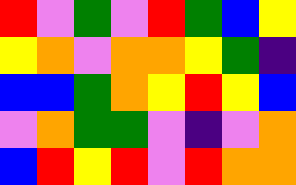[["red", "violet", "green", "violet", "red", "green", "blue", "yellow"], ["yellow", "orange", "violet", "orange", "orange", "yellow", "green", "indigo"], ["blue", "blue", "green", "orange", "yellow", "red", "yellow", "blue"], ["violet", "orange", "green", "green", "violet", "indigo", "violet", "orange"], ["blue", "red", "yellow", "red", "violet", "red", "orange", "orange"]]